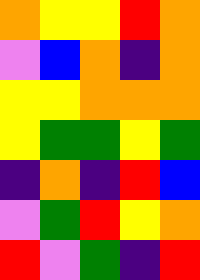[["orange", "yellow", "yellow", "red", "orange"], ["violet", "blue", "orange", "indigo", "orange"], ["yellow", "yellow", "orange", "orange", "orange"], ["yellow", "green", "green", "yellow", "green"], ["indigo", "orange", "indigo", "red", "blue"], ["violet", "green", "red", "yellow", "orange"], ["red", "violet", "green", "indigo", "red"]]